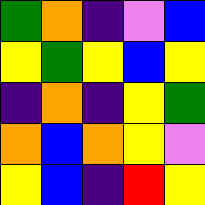[["green", "orange", "indigo", "violet", "blue"], ["yellow", "green", "yellow", "blue", "yellow"], ["indigo", "orange", "indigo", "yellow", "green"], ["orange", "blue", "orange", "yellow", "violet"], ["yellow", "blue", "indigo", "red", "yellow"]]